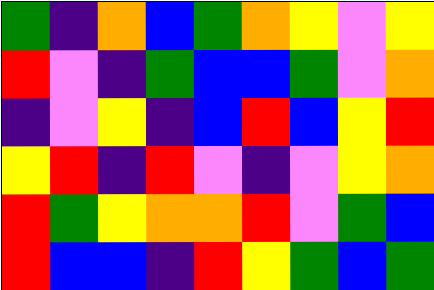[["green", "indigo", "orange", "blue", "green", "orange", "yellow", "violet", "yellow"], ["red", "violet", "indigo", "green", "blue", "blue", "green", "violet", "orange"], ["indigo", "violet", "yellow", "indigo", "blue", "red", "blue", "yellow", "red"], ["yellow", "red", "indigo", "red", "violet", "indigo", "violet", "yellow", "orange"], ["red", "green", "yellow", "orange", "orange", "red", "violet", "green", "blue"], ["red", "blue", "blue", "indigo", "red", "yellow", "green", "blue", "green"]]